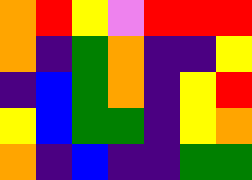[["orange", "red", "yellow", "violet", "red", "red", "red"], ["orange", "indigo", "green", "orange", "indigo", "indigo", "yellow"], ["indigo", "blue", "green", "orange", "indigo", "yellow", "red"], ["yellow", "blue", "green", "green", "indigo", "yellow", "orange"], ["orange", "indigo", "blue", "indigo", "indigo", "green", "green"]]